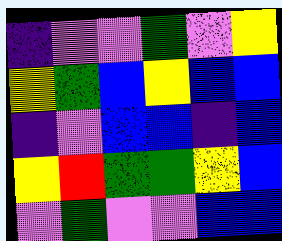[["indigo", "violet", "violet", "green", "violet", "yellow"], ["yellow", "green", "blue", "yellow", "blue", "blue"], ["indigo", "violet", "blue", "blue", "indigo", "blue"], ["yellow", "red", "green", "green", "yellow", "blue"], ["violet", "green", "violet", "violet", "blue", "blue"]]